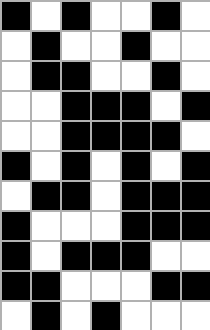[["black", "white", "black", "white", "white", "black", "white"], ["white", "black", "white", "white", "black", "white", "white"], ["white", "black", "black", "white", "white", "black", "white"], ["white", "white", "black", "black", "black", "white", "black"], ["white", "white", "black", "black", "black", "black", "white"], ["black", "white", "black", "white", "black", "white", "black"], ["white", "black", "black", "white", "black", "black", "black"], ["black", "white", "white", "white", "black", "black", "black"], ["black", "white", "black", "black", "black", "white", "white"], ["black", "black", "white", "white", "white", "black", "black"], ["white", "black", "white", "black", "white", "white", "white"]]